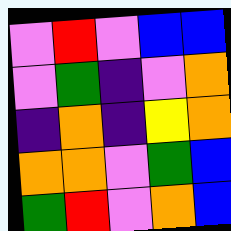[["violet", "red", "violet", "blue", "blue"], ["violet", "green", "indigo", "violet", "orange"], ["indigo", "orange", "indigo", "yellow", "orange"], ["orange", "orange", "violet", "green", "blue"], ["green", "red", "violet", "orange", "blue"]]